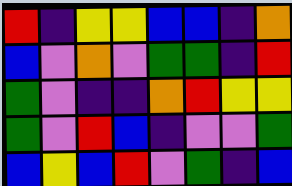[["red", "indigo", "yellow", "yellow", "blue", "blue", "indigo", "orange"], ["blue", "violet", "orange", "violet", "green", "green", "indigo", "red"], ["green", "violet", "indigo", "indigo", "orange", "red", "yellow", "yellow"], ["green", "violet", "red", "blue", "indigo", "violet", "violet", "green"], ["blue", "yellow", "blue", "red", "violet", "green", "indigo", "blue"]]